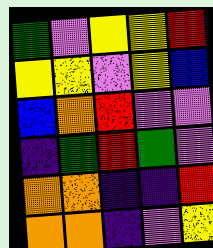[["green", "violet", "yellow", "yellow", "red"], ["yellow", "yellow", "violet", "yellow", "blue"], ["blue", "orange", "red", "violet", "violet"], ["indigo", "green", "red", "green", "violet"], ["orange", "orange", "indigo", "indigo", "red"], ["orange", "orange", "indigo", "violet", "yellow"]]